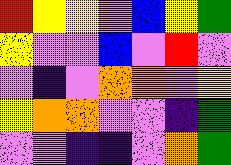[["red", "yellow", "yellow", "violet", "blue", "yellow", "green"], ["yellow", "violet", "violet", "blue", "violet", "red", "violet"], ["violet", "indigo", "violet", "orange", "orange", "violet", "yellow"], ["yellow", "orange", "orange", "violet", "violet", "indigo", "green"], ["violet", "violet", "indigo", "indigo", "violet", "orange", "green"]]